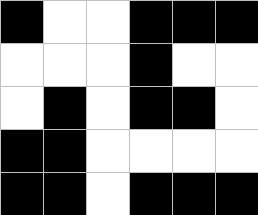[["black", "white", "white", "black", "black", "black"], ["white", "white", "white", "black", "white", "white"], ["white", "black", "white", "black", "black", "white"], ["black", "black", "white", "white", "white", "white"], ["black", "black", "white", "black", "black", "black"]]